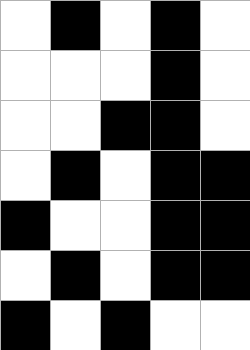[["white", "black", "white", "black", "white"], ["white", "white", "white", "black", "white"], ["white", "white", "black", "black", "white"], ["white", "black", "white", "black", "black"], ["black", "white", "white", "black", "black"], ["white", "black", "white", "black", "black"], ["black", "white", "black", "white", "white"]]